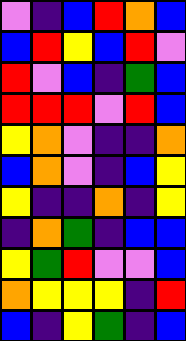[["violet", "indigo", "blue", "red", "orange", "blue"], ["blue", "red", "yellow", "blue", "red", "violet"], ["red", "violet", "blue", "indigo", "green", "blue"], ["red", "red", "red", "violet", "red", "blue"], ["yellow", "orange", "violet", "indigo", "indigo", "orange"], ["blue", "orange", "violet", "indigo", "blue", "yellow"], ["yellow", "indigo", "indigo", "orange", "indigo", "yellow"], ["indigo", "orange", "green", "indigo", "blue", "blue"], ["yellow", "green", "red", "violet", "violet", "blue"], ["orange", "yellow", "yellow", "yellow", "indigo", "red"], ["blue", "indigo", "yellow", "green", "indigo", "blue"]]